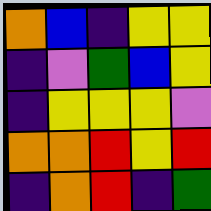[["orange", "blue", "indigo", "yellow", "yellow"], ["indigo", "violet", "green", "blue", "yellow"], ["indigo", "yellow", "yellow", "yellow", "violet"], ["orange", "orange", "red", "yellow", "red"], ["indigo", "orange", "red", "indigo", "green"]]